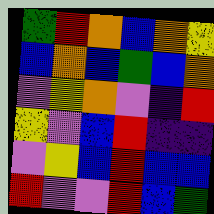[["green", "red", "orange", "blue", "orange", "yellow"], ["blue", "orange", "blue", "green", "blue", "orange"], ["violet", "yellow", "orange", "violet", "indigo", "red"], ["yellow", "violet", "blue", "red", "indigo", "indigo"], ["violet", "yellow", "blue", "red", "blue", "blue"], ["red", "violet", "violet", "red", "blue", "green"]]